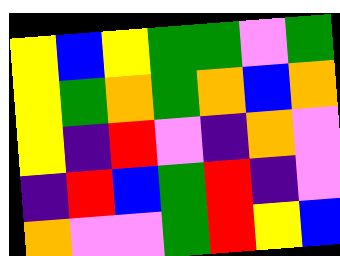[["yellow", "blue", "yellow", "green", "green", "violet", "green"], ["yellow", "green", "orange", "green", "orange", "blue", "orange"], ["yellow", "indigo", "red", "violet", "indigo", "orange", "violet"], ["indigo", "red", "blue", "green", "red", "indigo", "violet"], ["orange", "violet", "violet", "green", "red", "yellow", "blue"]]